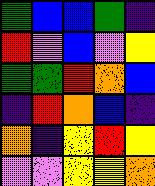[["green", "blue", "blue", "green", "indigo"], ["red", "violet", "blue", "violet", "yellow"], ["green", "green", "red", "orange", "blue"], ["indigo", "red", "orange", "blue", "indigo"], ["orange", "indigo", "yellow", "red", "yellow"], ["violet", "violet", "yellow", "yellow", "orange"]]